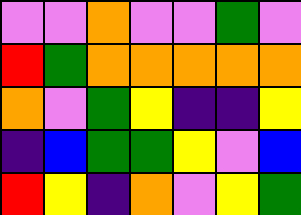[["violet", "violet", "orange", "violet", "violet", "green", "violet"], ["red", "green", "orange", "orange", "orange", "orange", "orange"], ["orange", "violet", "green", "yellow", "indigo", "indigo", "yellow"], ["indigo", "blue", "green", "green", "yellow", "violet", "blue"], ["red", "yellow", "indigo", "orange", "violet", "yellow", "green"]]